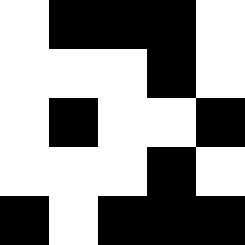[["white", "black", "black", "black", "white"], ["white", "white", "white", "black", "white"], ["white", "black", "white", "white", "black"], ["white", "white", "white", "black", "white"], ["black", "white", "black", "black", "black"]]